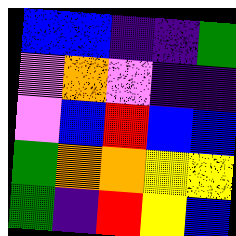[["blue", "blue", "indigo", "indigo", "green"], ["violet", "orange", "violet", "indigo", "indigo"], ["violet", "blue", "red", "blue", "blue"], ["green", "orange", "orange", "yellow", "yellow"], ["green", "indigo", "red", "yellow", "blue"]]